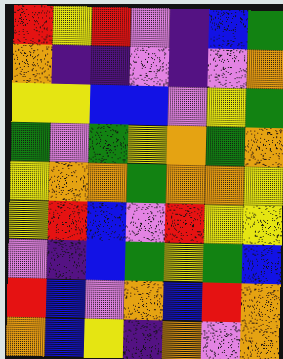[["red", "yellow", "red", "violet", "indigo", "blue", "green"], ["orange", "indigo", "indigo", "violet", "indigo", "violet", "orange"], ["yellow", "yellow", "blue", "blue", "violet", "yellow", "green"], ["green", "violet", "green", "yellow", "orange", "green", "orange"], ["yellow", "orange", "orange", "green", "orange", "orange", "yellow"], ["yellow", "red", "blue", "violet", "red", "yellow", "yellow"], ["violet", "indigo", "blue", "green", "yellow", "green", "blue"], ["red", "blue", "violet", "orange", "blue", "red", "orange"], ["orange", "blue", "yellow", "indigo", "orange", "violet", "orange"]]